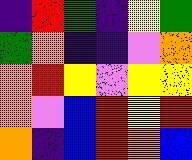[["indigo", "red", "green", "indigo", "yellow", "green"], ["green", "orange", "indigo", "indigo", "violet", "orange"], ["orange", "red", "yellow", "violet", "yellow", "yellow"], ["orange", "violet", "blue", "red", "yellow", "red"], ["orange", "indigo", "blue", "red", "orange", "blue"]]